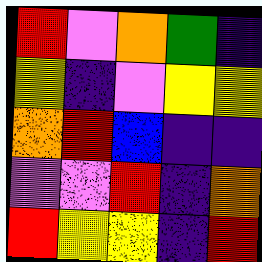[["red", "violet", "orange", "green", "indigo"], ["yellow", "indigo", "violet", "yellow", "yellow"], ["orange", "red", "blue", "indigo", "indigo"], ["violet", "violet", "red", "indigo", "orange"], ["red", "yellow", "yellow", "indigo", "red"]]